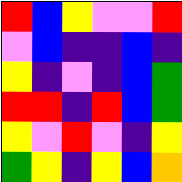[["red", "blue", "yellow", "violet", "violet", "red"], ["violet", "blue", "indigo", "indigo", "blue", "indigo"], ["yellow", "indigo", "violet", "indigo", "blue", "green"], ["red", "red", "indigo", "red", "blue", "green"], ["yellow", "violet", "red", "violet", "indigo", "yellow"], ["green", "yellow", "indigo", "yellow", "blue", "orange"]]